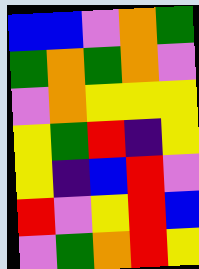[["blue", "blue", "violet", "orange", "green"], ["green", "orange", "green", "orange", "violet"], ["violet", "orange", "yellow", "yellow", "yellow"], ["yellow", "green", "red", "indigo", "yellow"], ["yellow", "indigo", "blue", "red", "violet"], ["red", "violet", "yellow", "red", "blue"], ["violet", "green", "orange", "red", "yellow"]]